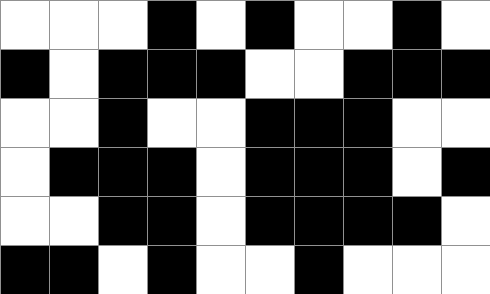[["white", "white", "white", "black", "white", "black", "white", "white", "black", "white"], ["black", "white", "black", "black", "black", "white", "white", "black", "black", "black"], ["white", "white", "black", "white", "white", "black", "black", "black", "white", "white"], ["white", "black", "black", "black", "white", "black", "black", "black", "white", "black"], ["white", "white", "black", "black", "white", "black", "black", "black", "black", "white"], ["black", "black", "white", "black", "white", "white", "black", "white", "white", "white"]]